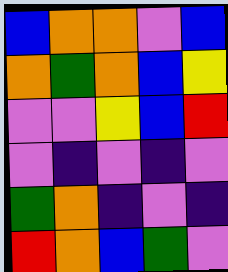[["blue", "orange", "orange", "violet", "blue"], ["orange", "green", "orange", "blue", "yellow"], ["violet", "violet", "yellow", "blue", "red"], ["violet", "indigo", "violet", "indigo", "violet"], ["green", "orange", "indigo", "violet", "indigo"], ["red", "orange", "blue", "green", "violet"]]